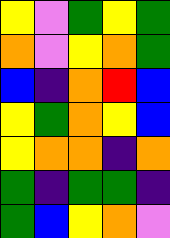[["yellow", "violet", "green", "yellow", "green"], ["orange", "violet", "yellow", "orange", "green"], ["blue", "indigo", "orange", "red", "blue"], ["yellow", "green", "orange", "yellow", "blue"], ["yellow", "orange", "orange", "indigo", "orange"], ["green", "indigo", "green", "green", "indigo"], ["green", "blue", "yellow", "orange", "violet"]]